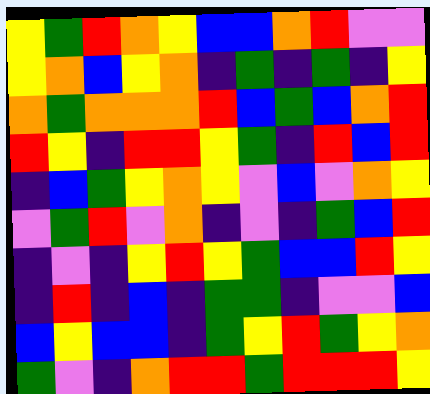[["yellow", "green", "red", "orange", "yellow", "blue", "blue", "orange", "red", "violet", "violet"], ["yellow", "orange", "blue", "yellow", "orange", "indigo", "green", "indigo", "green", "indigo", "yellow"], ["orange", "green", "orange", "orange", "orange", "red", "blue", "green", "blue", "orange", "red"], ["red", "yellow", "indigo", "red", "red", "yellow", "green", "indigo", "red", "blue", "red"], ["indigo", "blue", "green", "yellow", "orange", "yellow", "violet", "blue", "violet", "orange", "yellow"], ["violet", "green", "red", "violet", "orange", "indigo", "violet", "indigo", "green", "blue", "red"], ["indigo", "violet", "indigo", "yellow", "red", "yellow", "green", "blue", "blue", "red", "yellow"], ["indigo", "red", "indigo", "blue", "indigo", "green", "green", "indigo", "violet", "violet", "blue"], ["blue", "yellow", "blue", "blue", "indigo", "green", "yellow", "red", "green", "yellow", "orange"], ["green", "violet", "indigo", "orange", "red", "red", "green", "red", "red", "red", "yellow"]]